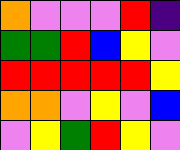[["orange", "violet", "violet", "violet", "red", "indigo"], ["green", "green", "red", "blue", "yellow", "violet"], ["red", "red", "red", "red", "red", "yellow"], ["orange", "orange", "violet", "yellow", "violet", "blue"], ["violet", "yellow", "green", "red", "yellow", "violet"]]